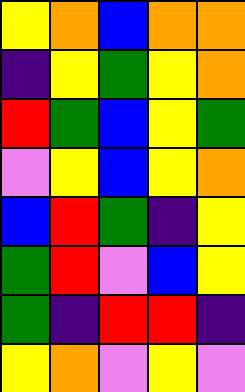[["yellow", "orange", "blue", "orange", "orange"], ["indigo", "yellow", "green", "yellow", "orange"], ["red", "green", "blue", "yellow", "green"], ["violet", "yellow", "blue", "yellow", "orange"], ["blue", "red", "green", "indigo", "yellow"], ["green", "red", "violet", "blue", "yellow"], ["green", "indigo", "red", "red", "indigo"], ["yellow", "orange", "violet", "yellow", "violet"]]